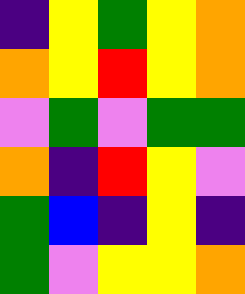[["indigo", "yellow", "green", "yellow", "orange"], ["orange", "yellow", "red", "yellow", "orange"], ["violet", "green", "violet", "green", "green"], ["orange", "indigo", "red", "yellow", "violet"], ["green", "blue", "indigo", "yellow", "indigo"], ["green", "violet", "yellow", "yellow", "orange"]]